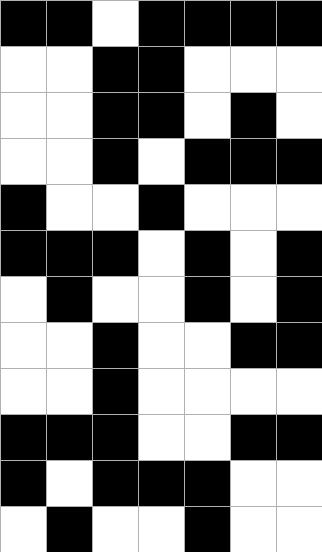[["black", "black", "white", "black", "black", "black", "black"], ["white", "white", "black", "black", "white", "white", "white"], ["white", "white", "black", "black", "white", "black", "white"], ["white", "white", "black", "white", "black", "black", "black"], ["black", "white", "white", "black", "white", "white", "white"], ["black", "black", "black", "white", "black", "white", "black"], ["white", "black", "white", "white", "black", "white", "black"], ["white", "white", "black", "white", "white", "black", "black"], ["white", "white", "black", "white", "white", "white", "white"], ["black", "black", "black", "white", "white", "black", "black"], ["black", "white", "black", "black", "black", "white", "white"], ["white", "black", "white", "white", "black", "white", "white"]]